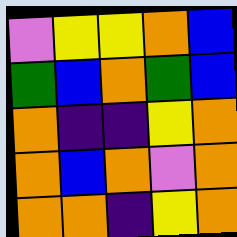[["violet", "yellow", "yellow", "orange", "blue"], ["green", "blue", "orange", "green", "blue"], ["orange", "indigo", "indigo", "yellow", "orange"], ["orange", "blue", "orange", "violet", "orange"], ["orange", "orange", "indigo", "yellow", "orange"]]